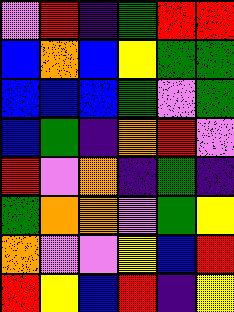[["violet", "red", "indigo", "green", "red", "red"], ["blue", "orange", "blue", "yellow", "green", "green"], ["blue", "blue", "blue", "green", "violet", "green"], ["blue", "green", "indigo", "orange", "red", "violet"], ["red", "violet", "orange", "indigo", "green", "indigo"], ["green", "orange", "orange", "violet", "green", "yellow"], ["orange", "violet", "violet", "yellow", "blue", "red"], ["red", "yellow", "blue", "red", "indigo", "yellow"]]